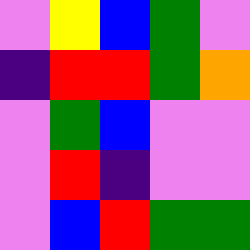[["violet", "yellow", "blue", "green", "violet"], ["indigo", "red", "red", "green", "orange"], ["violet", "green", "blue", "violet", "violet"], ["violet", "red", "indigo", "violet", "violet"], ["violet", "blue", "red", "green", "green"]]